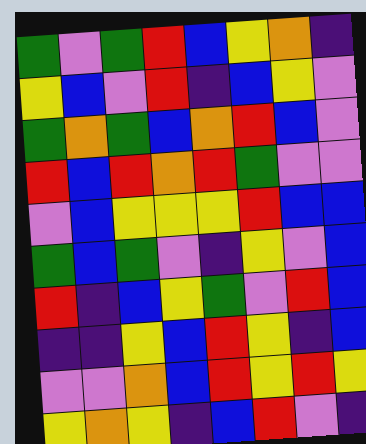[["green", "violet", "green", "red", "blue", "yellow", "orange", "indigo"], ["yellow", "blue", "violet", "red", "indigo", "blue", "yellow", "violet"], ["green", "orange", "green", "blue", "orange", "red", "blue", "violet"], ["red", "blue", "red", "orange", "red", "green", "violet", "violet"], ["violet", "blue", "yellow", "yellow", "yellow", "red", "blue", "blue"], ["green", "blue", "green", "violet", "indigo", "yellow", "violet", "blue"], ["red", "indigo", "blue", "yellow", "green", "violet", "red", "blue"], ["indigo", "indigo", "yellow", "blue", "red", "yellow", "indigo", "blue"], ["violet", "violet", "orange", "blue", "red", "yellow", "red", "yellow"], ["yellow", "orange", "yellow", "indigo", "blue", "red", "violet", "indigo"]]